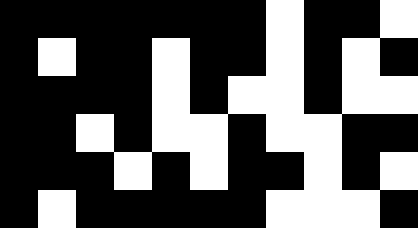[["black", "black", "black", "black", "black", "black", "black", "white", "black", "black", "white"], ["black", "white", "black", "black", "white", "black", "black", "white", "black", "white", "black"], ["black", "black", "black", "black", "white", "black", "white", "white", "black", "white", "white"], ["black", "black", "white", "black", "white", "white", "black", "white", "white", "black", "black"], ["black", "black", "black", "white", "black", "white", "black", "black", "white", "black", "white"], ["black", "white", "black", "black", "black", "black", "black", "white", "white", "white", "black"]]